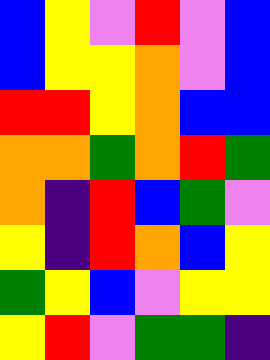[["blue", "yellow", "violet", "red", "violet", "blue"], ["blue", "yellow", "yellow", "orange", "violet", "blue"], ["red", "red", "yellow", "orange", "blue", "blue"], ["orange", "orange", "green", "orange", "red", "green"], ["orange", "indigo", "red", "blue", "green", "violet"], ["yellow", "indigo", "red", "orange", "blue", "yellow"], ["green", "yellow", "blue", "violet", "yellow", "yellow"], ["yellow", "red", "violet", "green", "green", "indigo"]]